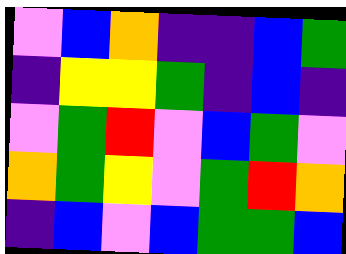[["violet", "blue", "orange", "indigo", "indigo", "blue", "green"], ["indigo", "yellow", "yellow", "green", "indigo", "blue", "indigo"], ["violet", "green", "red", "violet", "blue", "green", "violet"], ["orange", "green", "yellow", "violet", "green", "red", "orange"], ["indigo", "blue", "violet", "blue", "green", "green", "blue"]]